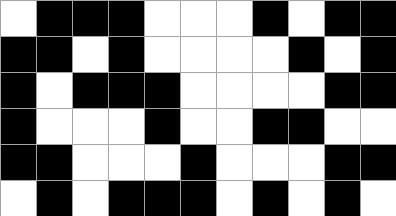[["white", "black", "black", "black", "white", "white", "white", "black", "white", "black", "black"], ["black", "black", "white", "black", "white", "white", "white", "white", "black", "white", "black"], ["black", "white", "black", "black", "black", "white", "white", "white", "white", "black", "black"], ["black", "white", "white", "white", "black", "white", "white", "black", "black", "white", "white"], ["black", "black", "white", "white", "white", "black", "white", "white", "white", "black", "black"], ["white", "black", "white", "black", "black", "black", "white", "black", "white", "black", "white"]]